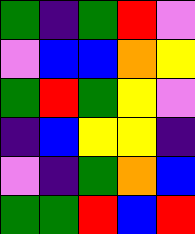[["green", "indigo", "green", "red", "violet"], ["violet", "blue", "blue", "orange", "yellow"], ["green", "red", "green", "yellow", "violet"], ["indigo", "blue", "yellow", "yellow", "indigo"], ["violet", "indigo", "green", "orange", "blue"], ["green", "green", "red", "blue", "red"]]